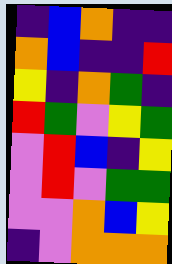[["indigo", "blue", "orange", "indigo", "indigo"], ["orange", "blue", "indigo", "indigo", "red"], ["yellow", "indigo", "orange", "green", "indigo"], ["red", "green", "violet", "yellow", "green"], ["violet", "red", "blue", "indigo", "yellow"], ["violet", "red", "violet", "green", "green"], ["violet", "violet", "orange", "blue", "yellow"], ["indigo", "violet", "orange", "orange", "orange"]]